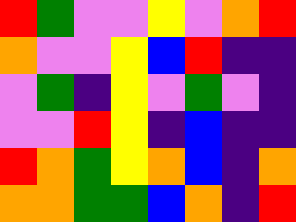[["red", "green", "violet", "violet", "yellow", "violet", "orange", "red"], ["orange", "violet", "violet", "yellow", "blue", "red", "indigo", "indigo"], ["violet", "green", "indigo", "yellow", "violet", "green", "violet", "indigo"], ["violet", "violet", "red", "yellow", "indigo", "blue", "indigo", "indigo"], ["red", "orange", "green", "yellow", "orange", "blue", "indigo", "orange"], ["orange", "orange", "green", "green", "blue", "orange", "indigo", "red"]]